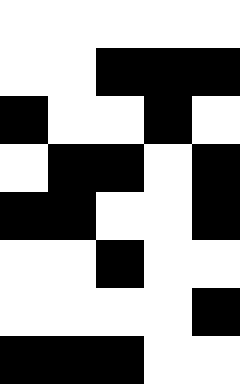[["white", "white", "white", "white", "white"], ["white", "white", "black", "black", "black"], ["black", "white", "white", "black", "white"], ["white", "black", "black", "white", "black"], ["black", "black", "white", "white", "black"], ["white", "white", "black", "white", "white"], ["white", "white", "white", "white", "black"], ["black", "black", "black", "white", "white"]]